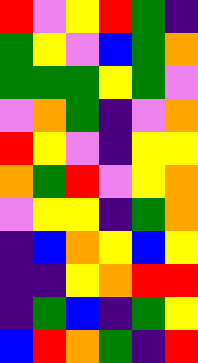[["red", "violet", "yellow", "red", "green", "indigo"], ["green", "yellow", "violet", "blue", "green", "orange"], ["green", "green", "green", "yellow", "green", "violet"], ["violet", "orange", "green", "indigo", "violet", "orange"], ["red", "yellow", "violet", "indigo", "yellow", "yellow"], ["orange", "green", "red", "violet", "yellow", "orange"], ["violet", "yellow", "yellow", "indigo", "green", "orange"], ["indigo", "blue", "orange", "yellow", "blue", "yellow"], ["indigo", "indigo", "yellow", "orange", "red", "red"], ["indigo", "green", "blue", "indigo", "green", "yellow"], ["blue", "red", "orange", "green", "indigo", "red"]]